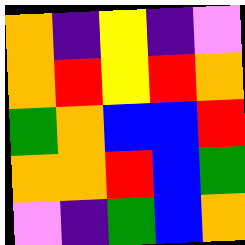[["orange", "indigo", "yellow", "indigo", "violet"], ["orange", "red", "yellow", "red", "orange"], ["green", "orange", "blue", "blue", "red"], ["orange", "orange", "red", "blue", "green"], ["violet", "indigo", "green", "blue", "orange"]]